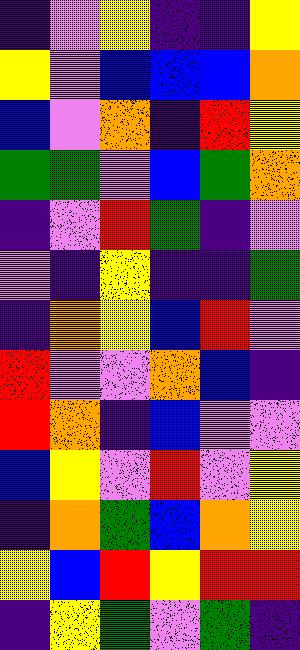[["indigo", "violet", "yellow", "indigo", "indigo", "yellow"], ["yellow", "violet", "blue", "blue", "blue", "orange"], ["blue", "violet", "orange", "indigo", "red", "yellow"], ["green", "green", "violet", "blue", "green", "orange"], ["indigo", "violet", "red", "green", "indigo", "violet"], ["violet", "indigo", "yellow", "indigo", "indigo", "green"], ["indigo", "orange", "yellow", "blue", "red", "violet"], ["red", "violet", "violet", "orange", "blue", "indigo"], ["red", "orange", "indigo", "blue", "violet", "violet"], ["blue", "yellow", "violet", "red", "violet", "yellow"], ["indigo", "orange", "green", "blue", "orange", "yellow"], ["yellow", "blue", "red", "yellow", "red", "red"], ["indigo", "yellow", "green", "violet", "green", "indigo"]]